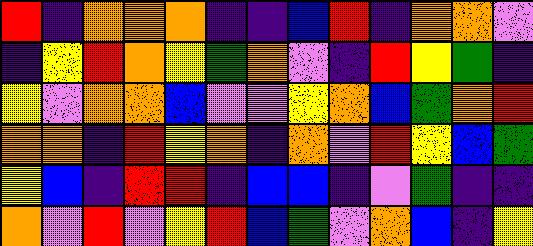[["red", "indigo", "orange", "orange", "orange", "indigo", "indigo", "blue", "red", "indigo", "orange", "orange", "violet"], ["indigo", "yellow", "red", "orange", "yellow", "green", "orange", "violet", "indigo", "red", "yellow", "green", "indigo"], ["yellow", "violet", "orange", "orange", "blue", "violet", "violet", "yellow", "orange", "blue", "green", "orange", "red"], ["orange", "orange", "indigo", "red", "yellow", "orange", "indigo", "orange", "violet", "red", "yellow", "blue", "green"], ["yellow", "blue", "indigo", "red", "red", "indigo", "blue", "blue", "indigo", "violet", "green", "indigo", "indigo"], ["orange", "violet", "red", "violet", "yellow", "red", "blue", "green", "violet", "orange", "blue", "indigo", "yellow"]]